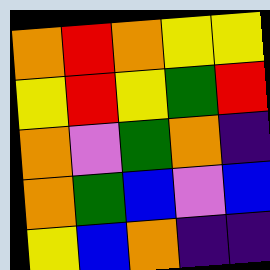[["orange", "red", "orange", "yellow", "yellow"], ["yellow", "red", "yellow", "green", "red"], ["orange", "violet", "green", "orange", "indigo"], ["orange", "green", "blue", "violet", "blue"], ["yellow", "blue", "orange", "indigo", "indigo"]]